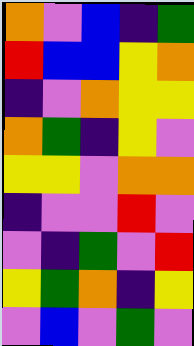[["orange", "violet", "blue", "indigo", "green"], ["red", "blue", "blue", "yellow", "orange"], ["indigo", "violet", "orange", "yellow", "yellow"], ["orange", "green", "indigo", "yellow", "violet"], ["yellow", "yellow", "violet", "orange", "orange"], ["indigo", "violet", "violet", "red", "violet"], ["violet", "indigo", "green", "violet", "red"], ["yellow", "green", "orange", "indigo", "yellow"], ["violet", "blue", "violet", "green", "violet"]]